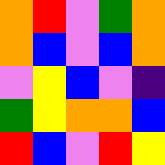[["orange", "red", "violet", "green", "orange"], ["orange", "blue", "violet", "blue", "orange"], ["violet", "yellow", "blue", "violet", "indigo"], ["green", "yellow", "orange", "orange", "blue"], ["red", "blue", "violet", "red", "yellow"]]